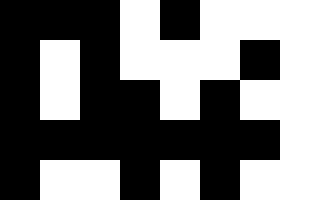[["black", "black", "black", "white", "black", "white", "white", "white"], ["black", "white", "black", "white", "white", "white", "black", "white"], ["black", "white", "black", "black", "white", "black", "white", "white"], ["black", "black", "black", "black", "black", "black", "black", "white"], ["black", "white", "white", "black", "white", "black", "white", "white"]]